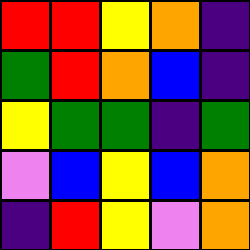[["red", "red", "yellow", "orange", "indigo"], ["green", "red", "orange", "blue", "indigo"], ["yellow", "green", "green", "indigo", "green"], ["violet", "blue", "yellow", "blue", "orange"], ["indigo", "red", "yellow", "violet", "orange"]]